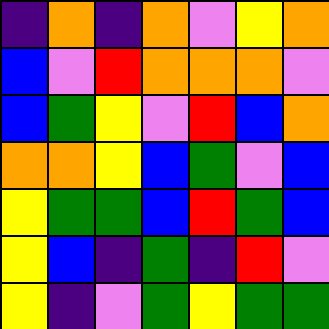[["indigo", "orange", "indigo", "orange", "violet", "yellow", "orange"], ["blue", "violet", "red", "orange", "orange", "orange", "violet"], ["blue", "green", "yellow", "violet", "red", "blue", "orange"], ["orange", "orange", "yellow", "blue", "green", "violet", "blue"], ["yellow", "green", "green", "blue", "red", "green", "blue"], ["yellow", "blue", "indigo", "green", "indigo", "red", "violet"], ["yellow", "indigo", "violet", "green", "yellow", "green", "green"]]